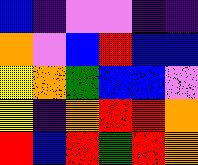[["blue", "indigo", "violet", "violet", "indigo", "indigo"], ["orange", "violet", "blue", "red", "blue", "blue"], ["yellow", "orange", "green", "blue", "blue", "violet"], ["yellow", "indigo", "orange", "red", "red", "orange"], ["red", "blue", "red", "green", "red", "orange"]]